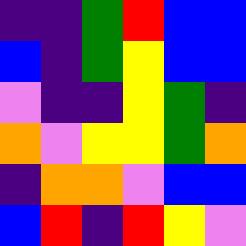[["indigo", "indigo", "green", "red", "blue", "blue"], ["blue", "indigo", "green", "yellow", "blue", "blue"], ["violet", "indigo", "indigo", "yellow", "green", "indigo"], ["orange", "violet", "yellow", "yellow", "green", "orange"], ["indigo", "orange", "orange", "violet", "blue", "blue"], ["blue", "red", "indigo", "red", "yellow", "violet"]]